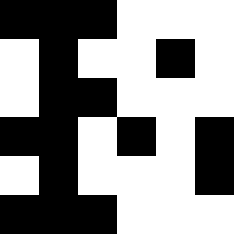[["black", "black", "black", "white", "white", "white"], ["white", "black", "white", "white", "black", "white"], ["white", "black", "black", "white", "white", "white"], ["black", "black", "white", "black", "white", "black"], ["white", "black", "white", "white", "white", "black"], ["black", "black", "black", "white", "white", "white"]]